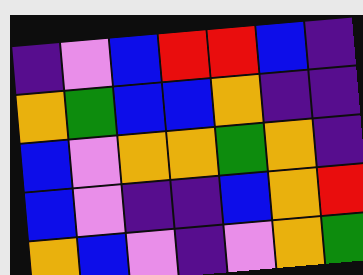[["indigo", "violet", "blue", "red", "red", "blue", "indigo"], ["orange", "green", "blue", "blue", "orange", "indigo", "indigo"], ["blue", "violet", "orange", "orange", "green", "orange", "indigo"], ["blue", "violet", "indigo", "indigo", "blue", "orange", "red"], ["orange", "blue", "violet", "indigo", "violet", "orange", "green"]]